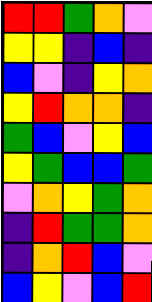[["red", "red", "green", "orange", "violet"], ["yellow", "yellow", "indigo", "blue", "indigo"], ["blue", "violet", "indigo", "yellow", "orange"], ["yellow", "red", "orange", "orange", "indigo"], ["green", "blue", "violet", "yellow", "blue"], ["yellow", "green", "blue", "blue", "green"], ["violet", "orange", "yellow", "green", "orange"], ["indigo", "red", "green", "green", "orange"], ["indigo", "orange", "red", "blue", "violet"], ["blue", "yellow", "violet", "blue", "red"]]